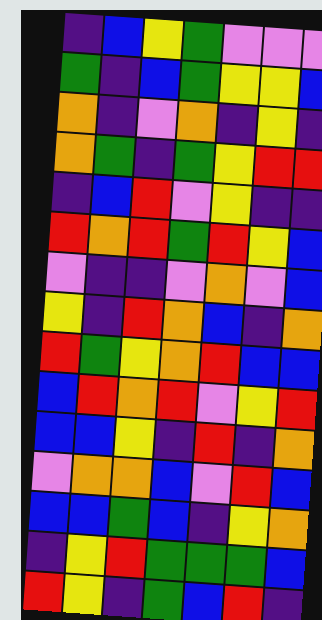[["indigo", "blue", "yellow", "green", "violet", "violet", "violet"], ["green", "indigo", "blue", "green", "yellow", "yellow", "blue"], ["orange", "indigo", "violet", "orange", "indigo", "yellow", "indigo"], ["orange", "green", "indigo", "green", "yellow", "red", "red"], ["indigo", "blue", "red", "violet", "yellow", "indigo", "indigo"], ["red", "orange", "red", "green", "red", "yellow", "blue"], ["violet", "indigo", "indigo", "violet", "orange", "violet", "blue"], ["yellow", "indigo", "red", "orange", "blue", "indigo", "orange"], ["red", "green", "yellow", "orange", "red", "blue", "blue"], ["blue", "red", "orange", "red", "violet", "yellow", "red"], ["blue", "blue", "yellow", "indigo", "red", "indigo", "orange"], ["violet", "orange", "orange", "blue", "violet", "red", "blue"], ["blue", "blue", "green", "blue", "indigo", "yellow", "orange"], ["indigo", "yellow", "red", "green", "green", "green", "blue"], ["red", "yellow", "indigo", "green", "blue", "red", "indigo"]]